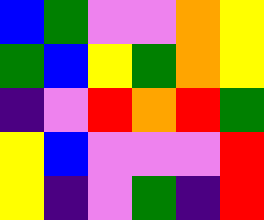[["blue", "green", "violet", "violet", "orange", "yellow"], ["green", "blue", "yellow", "green", "orange", "yellow"], ["indigo", "violet", "red", "orange", "red", "green"], ["yellow", "blue", "violet", "violet", "violet", "red"], ["yellow", "indigo", "violet", "green", "indigo", "red"]]